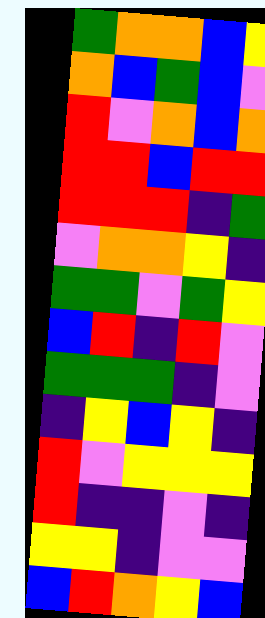[["green", "orange", "orange", "blue", "yellow"], ["orange", "blue", "green", "blue", "violet"], ["red", "violet", "orange", "blue", "orange"], ["red", "red", "blue", "red", "red"], ["red", "red", "red", "indigo", "green"], ["violet", "orange", "orange", "yellow", "indigo"], ["green", "green", "violet", "green", "yellow"], ["blue", "red", "indigo", "red", "violet"], ["green", "green", "green", "indigo", "violet"], ["indigo", "yellow", "blue", "yellow", "indigo"], ["red", "violet", "yellow", "yellow", "yellow"], ["red", "indigo", "indigo", "violet", "indigo"], ["yellow", "yellow", "indigo", "violet", "violet"], ["blue", "red", "orange", "yellow", "blue"]]